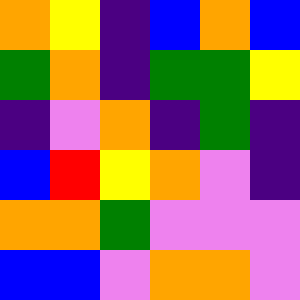[["orange", "yellow", "indigo", "blue", "orange", "blue"], ["green", "orange", "indigo", "green", "green", "yellow"], ["indigo", "violet", "orange", "indigo", "green", "indigo"], ["blue", "red", "yellow", "orange", "violet", "indigo"], ["orange", "orange", "green", "violet", "violet", "violet"], ["blue", "blue", "violet", "orange", "orange", "violet"]]